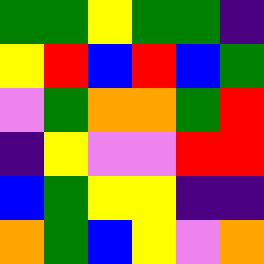[["green", "green", "yellow", "green", "green", "indigo"], ["yellow", "red", "blue", "red", "blue", "green"], ["violet", "green", "orange", "orange", "green", "red"], ["indigo", "yellow", "violet", "violet", "red", "red"], ["blue", "green", "yellow", "yellow", "indigo", "indigo"], ["orange", "green", "blue", "yellow", "violet", "orange"]]